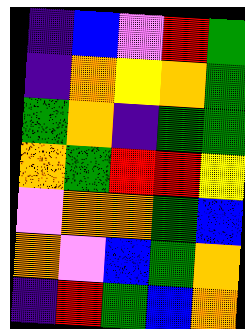[["indigo", "blue", "violet", "red", "green"], ["indigo", "orange", "yellow", "orange", "green"], ["green", "orange", "indigo", "green", "green"], ["orange", "green", "red", "red", "yellow"], ["violet", "orange", "orange", "green", "blue"], ["orange", "violet", "blue", "green", "orange"], ["indigo", "red", "green", "blue", "orange"]]